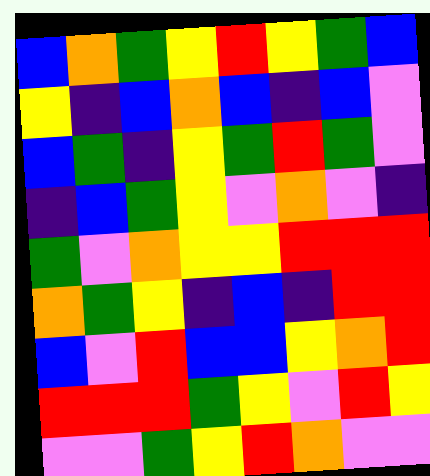[["blue", "orange", "green", "yellow", "red", "yellow", "green", "blue"], ["yellow", "indigo", "blue", "orange", "blue", "indigo", "blue", "violet"], ["blue", "green", "indigo", "yellow", "green", "red", "green", "violet"], ["indigo", "blue", "green", "yellow", "violet", "orange", "violet", "indigo"], ["green", "violet", "orange", "yellow", "yellow", "red", "red", "red"], ["orange", "green", "yellow", "indigo", "blue", "indigo", "red", "red"], ["blue", "violet", "red", "blue", "blue", "yellow", "orange", "red"], ["red", "red", "red", "green", "yellow", "violet", "red", "yellow"], ["violet", "violet", "green", "yellow", "red", "orange", "violet", "violet"]]